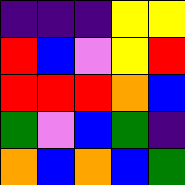[["indigo", "indigo", "indigo", "yellow", "yellow"], ["red", "blue", "violet", "yellow", "red"], ["red", "red", "red", "orange", "blue"], ["green", "violet", "blue", "green", "indigo"], ["orange", "blue", "orange", "blue", "green"]]